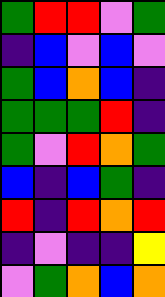[["green", "red", "red", "violet", "green"], ["indigo", "blue", "violet", "blue", "violet"], ["green", "blue", "orange", "blue", "indigo"], ["green", "green", "green", "red", "indigo"], ["green", "violet", "red", "orange", "green"], ["blue", "indigo", "blue", "green", "indigo"], ["red", "indigo", "red", "orange", "red"], ["indigo", "violet", "indigo", "indigo", "yellow"], ["violet", "green", "orange", "blue", "orange"]]